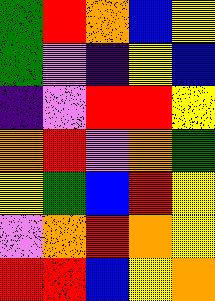[["green", "red", "orange", "blue", "yellow"], ["green", "violet", "indigo", "yellow", "blue"], ["indigo", "violet", "red", "red", "yellow"], ["orange", "red", "violet", "orange", "green"], ["yellow", "green", "blue", "red", "yellow"], ["violet", "orange", "red", "orange", "yellow"], ["red", "red", "blue", "yellow", "orange"]]